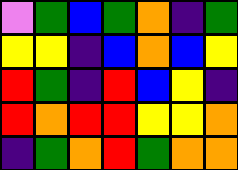[["violet", "green", "blue", "green", "orange", "indigo", "green"], ["yellow", "yellow", "indigo", "blue", "orange", "blue", "yellow"], ["red", "green", "indigo", "red", "blue", "yellow", "indigo"], ["red", "orange", "red", "red", "yellow", "yellow", "orange"], ["indigo", "green", "orange", "red", "green", "orange", "orange"]]